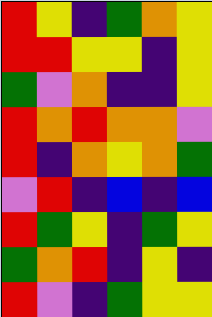[["red", "yellow", "indigo", "green", "orange", "yellow"], ["red", "red", "yellow", "yellow", "indigo", "yellow"], ["green", "violet", "orange", "indigo", "indigo", "yellow"], ["red", "orange", "red", "orange", "orange", "violet"], ["red", "indigo", "orange", "yellow", "orange", "green"], ["violet", "red", "indigo", "blue", "indigo", "blue"], ["red", "green", "yellow", "indigo", "green", "yellow"], ["green", "orange", "red", "indigo", "yellow", "indigo"], ["red", "violet", "indigo", "green", "yellow", "yellow"]]